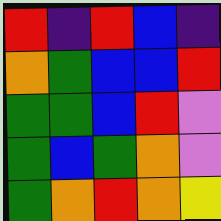[["red", "indigo", "red", "blue", "indigo"], ["orange", "green", "blue", "blue", "red"], ["green", "green", "blue", "red", "violet"], ["green", "blue", "green", "orange", "violet"], ["green", "orange", "red", "orange", "yellow"]]